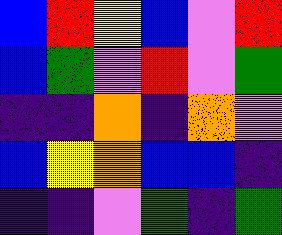[["blue", "red", "yellow", "blue", "violet", "red"], ["blue", "green", "violet", "red", "violet", "green"], ["indigo", "indigo", "orange", "indigo", "orange", "violet"], ["blue", "yellow", "orange", "blue", "blue", "indigo"], ["indigo", "indigo", "violet", "green", "indigo", "green"]]